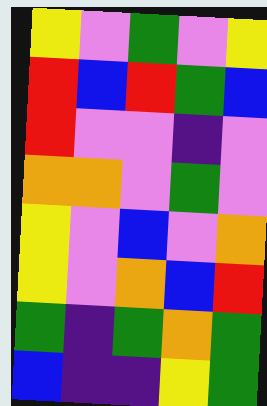[["yellow", "violet", "green", "violet", "yellow"], ["red", "blue", "red", "green", "blue"], ["red", "violet", "violet", "indigo", "violet"], ["orange", "orange", "violet", "green", "violet"], ["yellow", "violet", "blue", "violet", "orange"], ["yellow", "violet", "orange", "blue", "red"], ["green", "indigo", "green", "orange", "green"], ["blue", "indigo", "indigo", "yellow", "green"]]